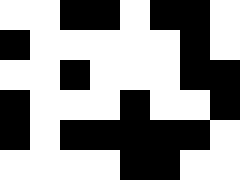[["white", "white", "black", "black", "white", "black", "black", "white"], ["black", "white", "white", "white", "white", "white", "black", "white"], ["white", "white", "black", "white", "white", "white", "black", "black"], ["black", "white", "white", "white", "black", "white", "white", "black"], ["black", "white", "black", "black", "black", "black", "black", "white"], ["white", "white", "white", "white", "black", "black", "white", "white"]]